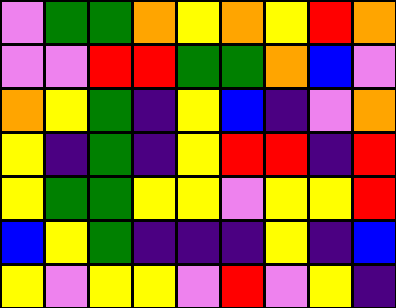[["violet", "green", "green", "orange", "yellow", "orange", "yellow", "red", "orange"], ["violet", "violet", "red", "red", "green", "green", "orange", "blue", "violet"], ["orange", "yellow", "green", "indigo", "yellow", "blue", "indigo", "violet", "orange"], ["yellow", "indigo", "green", "indigo", "yellow", "red", "red", "indigo", "red"], ["yellow", "green", "green", "yellow", "yellow", "violet", "yellow", "yellow", "red"], ["blue", "yellow", "green", "indigo", "indigo", "indigo", "yellow", "indigo", "blue"], ["yellow", "violet", "yellow", "yellow", "violet", "red", "violet", "yellow", "indigo"]]